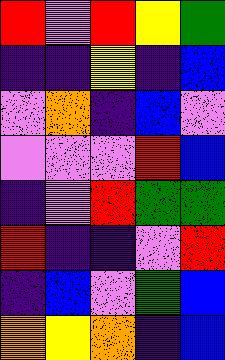[["red", "violet", "red", "yellow", "green"], ["indigo", "indigo", "yellow", "indigo", "blue"], ["violet", "orange", "indigo", "blue", "violet"], ["violet", "violet", "violet", "red", "blue"], ["indigo", "violet", "red", "green", "green"], ["red", "indigo", "indigo", "violet", "red"], ["indigo", "blue", "violet", "green", "blue"], ["orange", "yellow", "orange", "indigo", "blue"]]